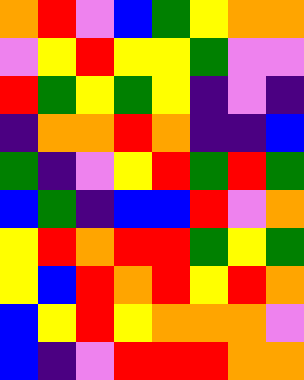[["orange", "red", "violet", "blue", "green", "yellow", "orange", "orange"], ["violet", "yellow", "red", "yellow", "yellow", "green", "violet", "violet"], ["red", "green", "yellow", "green", "yellow", "indigo", "violet", "indigo"], ["indigo", "orange", "orange", "red", "orange", "indigo", "indigo", "blue"], ["green", "indigo", "violet", "yellow", "red", "green", "red", "green"], ["blue", "green", "indigo", "blue", "blue", "red", "violet", "orange"], ["yellow", "red", "orange", "red", "red", "green", "yellow", "green"], ["yellow", "blue", "red", "orange", "red", "yellow", "red", "orange"], ["blue", "yellow", "red", "yellow", "orange", "orange", "orange", "violet"], ["blue", "indigo", "violet", "red", "red", "red", "orange", "orange"]]